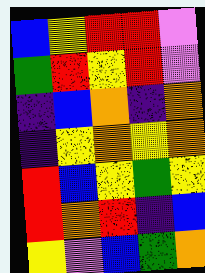[["blue", "yellow", "red", "red", "violet"], ["green", "red", "yellow", "red", "violet"], ["indigo", "blue", "orange", "indigo", "orange"], ["indigo", "yellow", "orange", "yellow", "orange"], ["red", "blue", "yellow", "green", "yellow"], ["red", "orange", "red", "indigo", "blue"], ["yellow", "violet", "blue", "green", "orange"]]